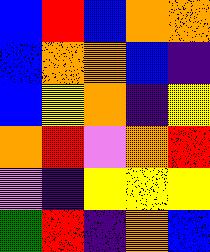[["blue", "red", "blue", "orange", "orange"], ["blue", "orange", "orange", "blue", "indigo"], ["blue", "yellow", "orange", "indigo", "yellow"], ["orange", "red", "violet", "orange", "red"], ["violet", "indigo", "yellow", "yellow", "yellow"], ["green", "red", "indigo", "orange", "blue"]]